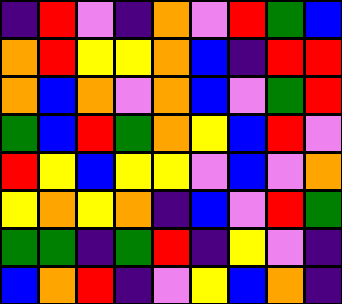[["indigo", "red", "violet", "indigo", "orange", "violet", "red", "green", "blue"], ["orange", "red", "yellow", "yellow", "orange", "blue", "indigo", "red", "red"], ["orange", "blue", "orange", "violet", "orange", "blue", "violet", "green", "red"], ["green", "blue", "red", "green", "orange", "yellow", "blue", "red", "violet"], ["red", "yellow", "blue", "yellow", "yellow", "violet", "blue", "violet", "orange"], ["yellow", "orange", "yellow", "orange", "indigo", "blue", "violet", "red", "green"], ["green", "green", "indigo", "green", "red", "indigo", "yellow", "violet", "indigo"], ["blue", "orange", "red", "indigo", "violet", "yellow", "blue", "orange", "indigo"]]